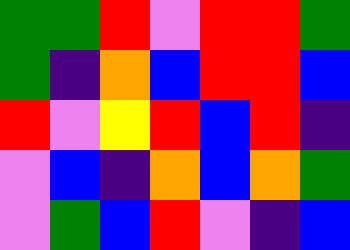[["green", "green", "red", "violet", "red", "red", "green"], ["green", "indigo", "orange", "blue", "red", "red", "blue"], ["red", "violet", "yellow", "red", "blue", "red", "indigo"], ["violet", "blue", "indigo", "orange", "blue", "orange", "green"], ["violet", "green", "blue", "red", "violet", "indigo", "blue"]]